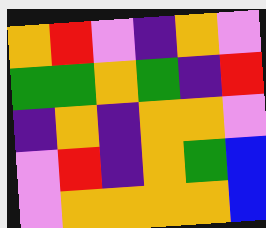[["orange", "red", "violet", "indigo", "orange", "violet"], ["green", "green", "orange", "green", "indigo", "red"], ["indigo", "orange", "indigo", "orange", "orange", "violet"], ["violet", "red", "indigo", "orange", "green", "blue"], ["violet", "orange", "orange", "orange", "orange", "blue"]]